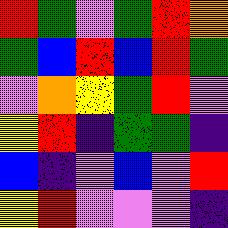[["red", "green", "violet", "green", "red", "orange"], ["green", "blue", "red", "blue", "red", "green"], ["violet", "orange", "yellow", "green", "red", "violet"], ["yellow", "red", "indigo", "green", "green", "indigo"], ["blue", "indigo", "violet", "blue", "violet", "red"], ["yellow", "red", "violet", "violet", "violet", "indigo"]]